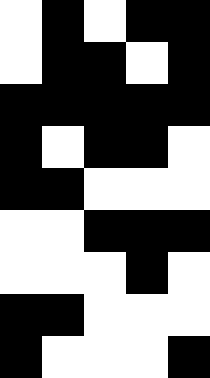[["white", "black", "white", "black", "black"], ["white", "black", "black", "white", "black"], ["black", "black", "black", "black", "black"], ["black", "white", "black", "black", "white"], ["black", "black", "white", "white", "white"], ["white", "white", "black", "black", "black"], ["white", "white", "white", "black", "white"], ["black", "black", "white", "white", "white"], ["black", "white", "white", "white", "black"]]